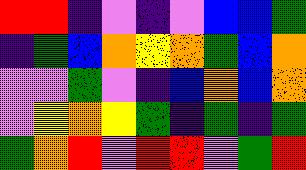[["red", "red", "indigo", "violet", "indigo", "violet", "blue", "blue", "green"], ["indigo", "green", "blue", "orange", "yellow", "orange", "green", "blue", "orange"], ["violet", "violet", "green", "violet", "indigo", "blue", "orange", "blue", "orange"], ["violet", "yellow", "orange", "yellow", "green", "indigo", "green", "indigo", "green"], ["green", "orange", "red", "violet", "red", "red", "violet", "green", "red"]]